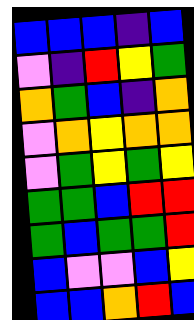[["blue", "blue", "blue", "indigo", "blue"], ["violet", "indigo", "red", "yellow", "green"], ["orange", "green", "blue", "indigo", "orange"], ["violet", "orange", "yellow", "orange", "orange"], ["violet", "green", "yellow", "green", "yellow"], ["green", "green", "blue", "red", "red"], ["green", "blue", "green", "green", "red"], ["blue", "violet", "violet", "blue", "yellow"], ["blue", "blue", "orange", "red", "blue"]]